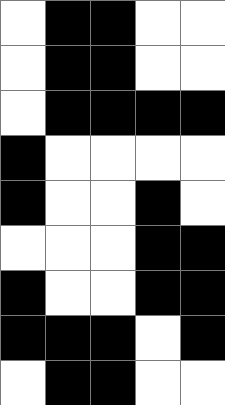[["white", "black", "black", "white", "white"], ["white", "black", "black", "white", "white"], ["white", "black", "black", "black", "black"], ["black", "white", "white", "white", "white"], ["black", "white", "white", "black", "white"], ["white", "white", "white", "black", "black"], ["black", "white", "white", "black", "black"], ["black", "black", "black", "white", "black"], ["white", "black", "black", "white", "white"]]